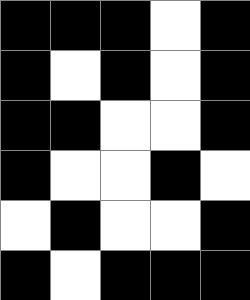[["black", "black", "black", "white", "black"], ["black", "white", "black", "white", "black"], ["black", "black", "white", "white", "black"], ["black", "white", "white", "black", "white"], ["white", "black", "white", "white", "black"], ["black", "white", "black", "black", "black"]]